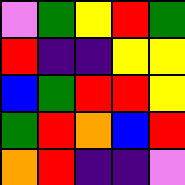[["violet", "green", "yellow", "red", "green"], ["red", "indigo", "indigo", "yellow", "yellow"], ["blue", "green", "red", "red", "yellow"], ["green", "red", "orange", "blue", "red"], ["orange", "red", "indigo", "indigo", "violet"]]